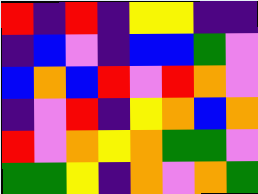[["red", "indigo", "red", "indigo", "yellow", "yellow", "indigo", "indigo"], ["indigo", "blue", "violet", "indigo", "blue", "blue", "green", "violet"], ["blue", "orange", "blue", "red", "violet", "red", "orange", "violet"], ["indigo", "violet", "red", "indigo", "yellow", "orange", "blue", "orange"], ["red", "violet", "orange", "yellow", "orange", "green", "green", "violet"], ["green", "green", "yellow", "indigo", "orange", "violet", "orange", "green"]]